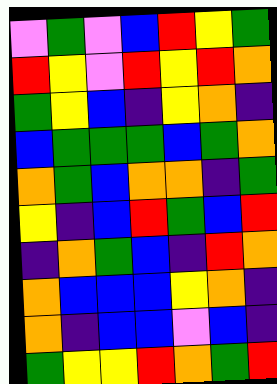[["violet", "green", "violet", "blue", "red", "yellow", "green"], ["red", "yellow", "violet", "red", "yellow", "red", "orange"], ["green", "yellow", "blue", "indigo", "yellow", "orange", "indigo"], ["blue", "green", "green", "green", "blue", "green", "orange"], ["orange", "green", "blue", "orange", "orange", "indigo", "green"], ["yellow", "indigo", "blue", "red", "green", "blue", "red"], ["indigo", "orange", "green", "blue", "indigo", "red", "orange"], ["orange", "blue", "blue", "blue", "yellow", "orange", "indigo"], ["orange", "indigo", "blue", "blue", "violet", "blue", "indigo"], ["green", "yellow", "yellow", "red", "orange", "green", "red"]]